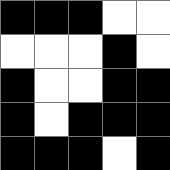[["black", "black", "black", "white", "white"], ["white", "white", "white", "black", "white"], ["black", "white", "white", "black", "black"], ["black", "white", "black", "black", "black"], ["black", "black", "black", "white", "black"]]